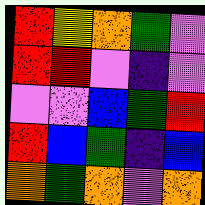[["red", "yellow", "orange", "green", "violet"], ["red", "red", "violet", "indigo", "violet"], ["violet", "violet", "blue", "green", "red"], ["red", "blue", "green", "indigo", "blue"], ["orange", "green", "orange", "violet", "orange"]]